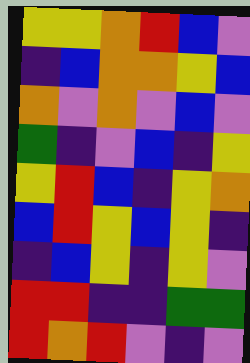[["yellow", "yellow", "orange", "red", "blue", "violet"], ["indigo", "blue", "orange", "orange", "yellow", "blue"], ["orange", "violet", "orange", "violet", "blue", "violet"], ["green", "indigo", "violet", "blue", "indigo", "yellow"], ["yellow", "red", "blue", "indigo", "yellow", "orange"], ["blue", "red", "yellow", "blue", "yellow", "indigo"], ["indigo", "blue", "yellow", "indigo", "yellow", "violet"], ["red", "red", "indigo", "indigo", "green", "green"], ["red", "orange", "red", "violet", "indigo", "violet"]]